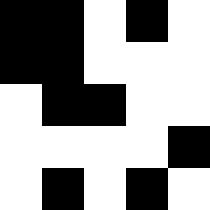[["black", "black", "white", "black", "white"], ["black", "black", "white", "white", "white"], ["white", "black", "black", "white", "white"], ["white", "white", "white", "white", "black"], ["white", "black", "white", "black", "white"]]